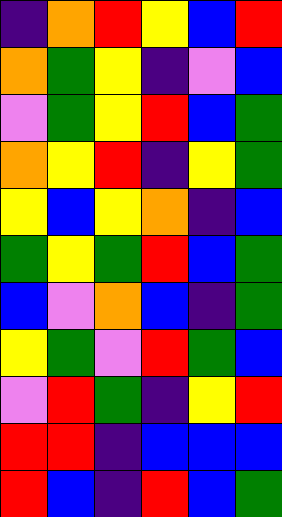[["indigo", "orange", "red", "yellow", "blue", "red"], ["orange", "green", "yellow", "indigo", "violet", "blue"], ["violet", "green", "yellow", "red", "blue", "green"], ["orange", "yellow", "red", "indigo", "yellow", "green"], ["yellow", "blue", "yellow", "orange", "indigo", "blue"], ["green", "yellow", "green", "red", "blue", "green"], ["blue", "violet", "orange", "blue", "indigo", "green"], ["yellow", "green", "violet", "red", "green", "blue"], ["violet", "red", "green", "indigo", "yellow", "red"], ["red", "red", "indigo", "blue", "blue", "blue"], ["red", "blue", "indigo", "red", "blue", "green"]]